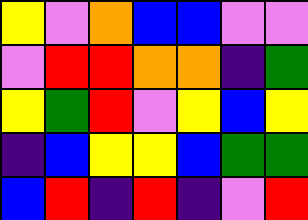[["yellow", "violet", "orange", "blue", "blue", "violet", "violet"], ["violet", "red", "red", "orange", "orange", "indigo", "green"], ["yellow", "green", "red", "violet", "yellow", "blue", "yellow"], ["indigo", "blue", "yellow", "yellow", "blue", "green", "green"], ["blue", "red", "indigo", "red", "indigo", "violet", "red"]]